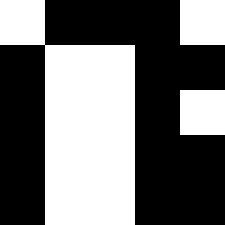[["white", "black", "black", "black", "white"], ["black", "white", "white", "black", "black"], ["black", "white", "white", "black", "white"], ["black", "white", "white", "black", "black"], ["black", "white", "white", "black", "black"]]